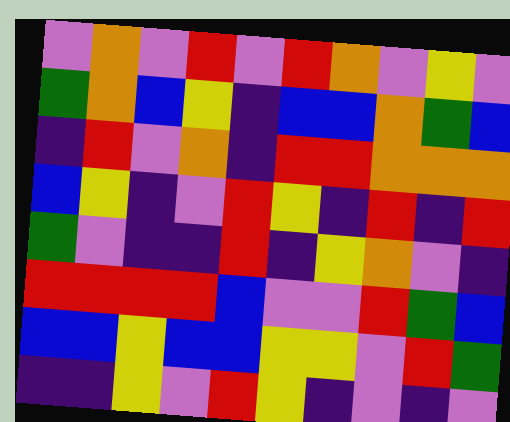[["violet", "orange", "violet", "red", "violet", "red", "orange", "violet", "yellow", "violet"], ["green", "orange", "blue", "yellow", "indigo", "blue", "blue", "orange", "green", "blue"], ["indigo", "red", "violet", "orange", "indigo", "red", "red", "orange", "orange", "orange"], ["blue", "yellow", "indigo", "violet", "red", "yellow", "indigo", "red", "indigo", "red"], ["green", "violet", "indigo", "indigo", "red", "indigo", "yellow", "orange", "violet", "indigo"], ["red", "red", "red", "red", "blue", "violet", "violet", "red", "green", "blue"], ["blue", "blue", "yellow", "blue", "blue", "yellow", "yellow", "violet", "red", "green"], ["indigo", "indigo", "yellow", "violet", "red", "yellow", "indigo", "violet", "indigo", "violet"]]